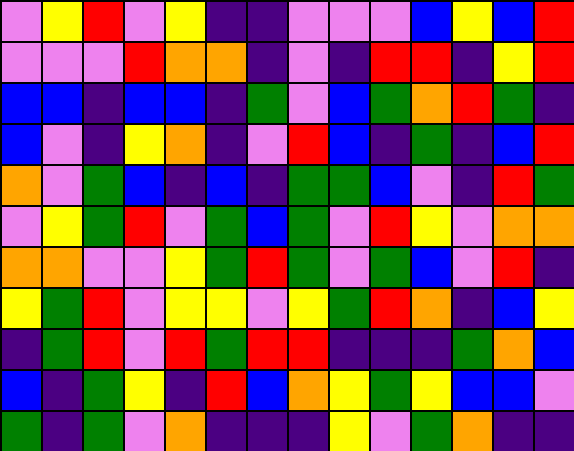[["violet", "yellow", "red", "violet", "yellow", "indigo", "indigo", "violet", "violet", "violet", "blue", "yellow", "blue", "red"], ["violet", "violet", "violet", "red", "orange", "orange", "indigo", "violet", "indigo", "red", "red", "indigo", "yellow", "red"], ["blue", "blue", "indigo", "blue", "blue", "indigo", "green", "violet", "blue", "green", "orange", "red", "green", "indigo"], ["blue", "violet", "indigo", "yellow", "orange", "indigo", "violet", "red", "blue", "indigo", "green", "indigo", "blue", "red"], ["orange", "violet", "green", "blue", "indigo", "blue", "indigo", "green", "green", "blue", "violet", "indigo", "red", "green"], ["violet", "yellow", "green", "red", "violet", "green", "blue", "green", "violet", "red", "yellow", "violet", "orange", "orange"], ["orange", "orange", "violet", "violet", "yellow", "green", "red", "green", "violet", "green", "blue", "violet", "red", "indigo"], ["yellow", "green", "red", "violet", "yellow", "yellow", "violet", "yellow", "green", "red", "orange", "indigo", "blue", "yellow"], ["indigo", "green", "red", "violet", "red", "green", "red", "red", "indigo", "indigo", "indigo", "green", "orange", "blue"], ["blue", "indigo", "green", "yellow", "indigo", "red", "blue", "orange", "yellow", "green", "yellow", "blue", "blue", "violet"], ["green", "indigo", "green", "violet", "orange", "indigo", "indigo", "indigo", "yellow", "violet", "green", "orange", "indigo", "indigo"]]